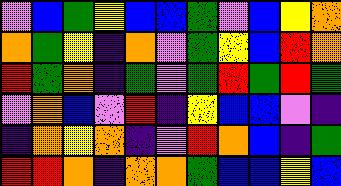[["violet", "blue", "green", "yellow", "blue", "blue", "green", "violet", "blue", "yellow", "orange"], ["orange", "green", "yellow", "indigo", "orange", "violet", "green", "yellow", "blue", "red", "orange"], ["red", "green", "orange", "indigo", "green", "violet", "green", "red", "green", "red", "green"], ["violet", "orange", "blue", "violet", "red", "indigo", "yellow", "blue", "blue", "violet", "indigo"], ["indigo", "orange", "yellow", "orange", "indigo", "violet", "red", "orange", "blue", "indigo", "green"], ["red", "red", "orange", "indigo", "orange", "orange", "green", "blue", "blue", "yellow", "blue"]]